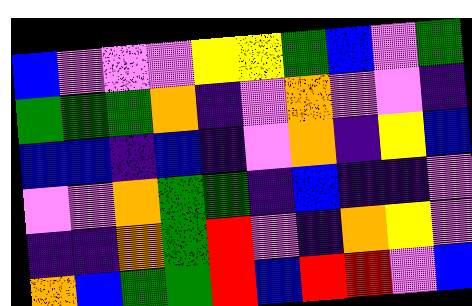[["blue", "violet", "violet", "violet", "yellow", "yellow", "green", "blue", "violet", "green"], ["green", "green", "green", "orange", "indigo", "violet", "orange", "violet", "violet", "indigo"], ["blue", "blue", "indigo", "blue", "indigo", "violet", "orange", "indigo", "yellow", "blue"], ["violet", "violet", "orange", "green", "green", "indigo", "blue", "indigo", "indigo", "violet"], ["indigo", "indigo", "orange", "green", "red", "violet", "indigo", "orange", "yellow", "violet"], ["orange", "blue", "green", "green", "red", "blue", "red", "red", "violet", "blue"]]